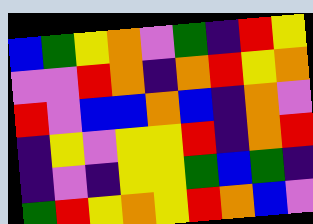[["blue", "green", "yellow", "orange", "violet", "green", "indigo", "red", "yellow"], ["violet", "violet", "red", "orange", "indigo", "orange", "red", "yellow", "orange"], ["red", "violet", "blue", "blue", "orange", "blue", "indigo", "orange", "violet"], ["indigo", "yellow", "violet", "yellow", "yellow", "red", "indigo", "orange", "red"], ["indigo", "violet", "indigo", "yellow", "yellow", "green", "blue", "green", "indigo"], ["green", "red", "yellow", "orange", "yellow", "red", "orange", "blue", "violet"]]